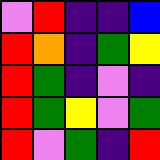[["violet", "red", "indigo", "indigo", "blue"], ["red", "orange", "indigo", "green", "yellow"], ["red", "green", "indigo", "violet", "indigo"], ["red", "green", "yellow", "violet", "green"], ["red", "violet", "green", "indigo", "red"]]